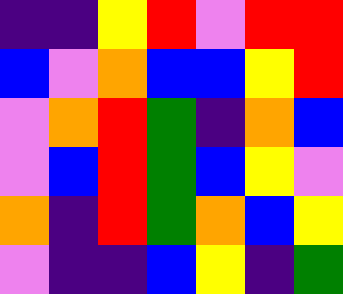[["indigo", "indigo", "yellow", "red", "violet", "red", "red"], ["blue", "violet", "orange", "blue", "blue", "yellow", "red"], ["violet", "orange", "red", "green", "indigo", "orange", "blue"], ["violet", "blue", "red", "green", "blue", "yellow", "violet"], ["orange", "indigo", "red", "green", "orange", "blue", "yellow"], ["violet", "indigo", "indigo", "blue", "yellow", "indigo", "green"]]